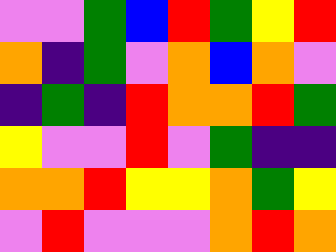[["violet", "violet", "green", "blue", "red", "green", "yellow", "red"], ["orange", "indigo", "green", "violet", "orange", "blue", "orange", "violet"], ["indigo", "green", "indigo", "red", "orange", "orange", "red", "green"], ["yellow", "violet", "violet", "red", "violet", "green", "indigo", "indigo"], ["orange", "orange", "red", "yellow", "yellow", "orange", "green", "yellow"], ["violet", "red", "violet", "violet", "violet", "orange", "red", "orange"]]